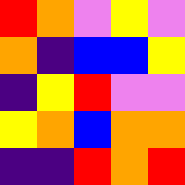[["red", "orange", "violet", "yellow", "violet"], ["orange", "indigo", "blue", "blue", "yellow"], ["indigo", "yellow", "red", "violet", "violet"], ["yellow", "orange", "blue", "orange", "orange"], ["indigo", "indigo", "red", "orange", "red"]]